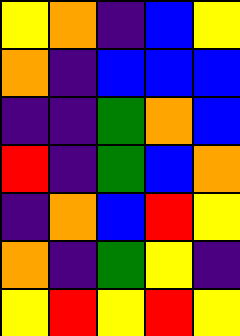[["yellow", "orange", "indigo", "blue", "yellow"], ["orange", "indigo", "blue", "blue", "blue"], ["indigo", "indigo", "green", "orange", "blue"], ["red", "indigo", "green", "blue", "orange"], ["indigo", "orange", "blue", "red", "yellow"], ["orange", "indigo", "green", "yellow", "indigo"], ["yellow", "red", "yellow", "red", "yellow"]]